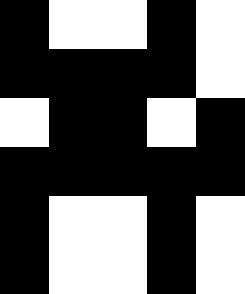[["black", "white", "white", "black", "white"], ["black", "black", "black", "black", "white"], ["white", "black", "black", "white", "black"], ["black", "black", "black", "black", "black"], ["black", "white", "white", "black", "white"], ["black", "white", "white", "black", "white"]]